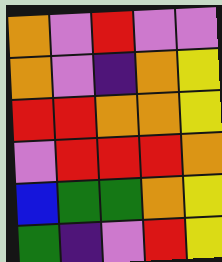[["orange", "violet", "red", "violet", "violet"], ["orange", "violet", "indigo", "orange", "yellow"], ["red", "red", "orange", "orange", "yellow"], ["violet", "red", "red", "red", "orange"], ["blue", "green", "green", "orange", "yellow"], ["green", "indigo", "violet", "red", "yellow"]]